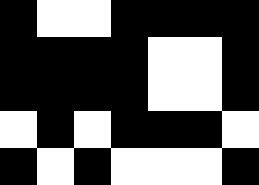[["black", "white", "white", "black", "black", "black", "black"], ["black", "black", "black", "black", "white", "white", "black"], ["black", "black", "black", "black", "white", "white", "black"], ["white", "black", "white", "black", "black", "black", "white"], ["black", "white", "black", "white", "white", "white", "black"]]